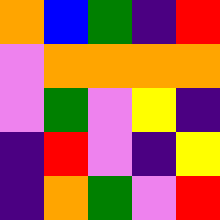[["orange", "blue", "green", "indigo", "red"], ["violet", "orange", "orange", "orange", "orange"], ["violet", "green", "violet", "yellow", "indigo"], ["indigo", "red", "violet", "indigo", "yellow"], ["indigo", "orange", "green", "violet", "red"]]